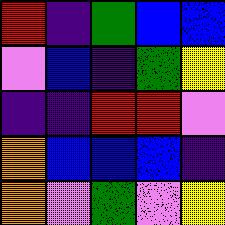[["red", "indigo", "green", "blue", "blue"], ["violet", "blue", "indigo", "green", "yellow"], ["indigo", "indigo", "red", "red", "violet"], ["orange", "blue", "blue", "blue", "indigo"], ["orange", "violet", "green", "violet", "yellow"]]